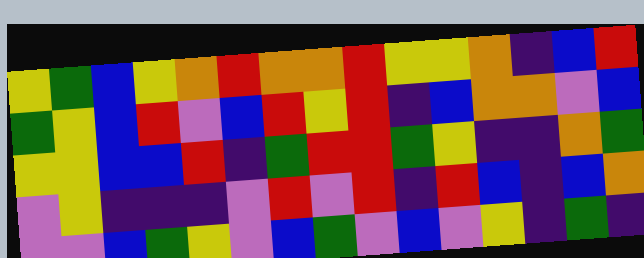[["yellow", "green", "blue", "yellow", "orange", "red", "orange", "orange", "red", "yellow", "yellow", "orange", "indigo", "blue", "red"], ["green", "yellow", "blue", "red", "violet", "blue", "red", "yellow", "red", "indigo", "blue", "orange", "orange", "violet", "blue"], ["yellow", "yellow", "blue", "blue", "red", "indigo", "green", "red", "red", "green", "yellow", "indigo", "indigo", "orange", "green"], ["violet", "yellow", "indigo", "indigo", "indigo", "violet", "red", "violet", "red", "indigo", "red", "blue", "indigo", "blue", "orange"], ["violet", "violet", "blue", "green", "yellow", "violet", "blue", "green", "violet", "blue", "violet", "yellow", "indigo", "green", "indigo"]]